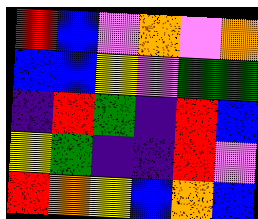[["red", "blue", "violet", "orange", "violet", "orange"], ["blue", "blue", "yellow", "violet", "green", "green"], ["indigo", "red", "green", "indigo", "red", "blue"], ["yellow", "green", "indigo", "indigo", "red", "violet"], ["red", "orange", "yellow", "blue", "orange", "blue"]]